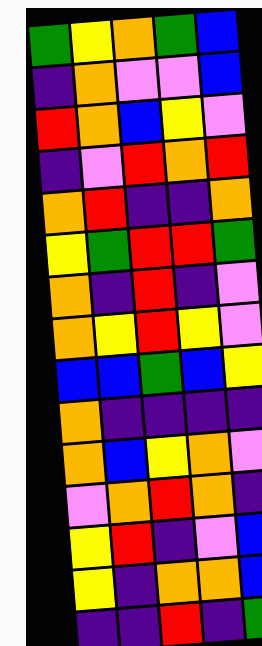[["green", "yellow", "orange", "green", "blue"], ["indigo", "orange", "violet", "violet", "blue"], ["red", "orange", "blue", "yellow", "violet"], ["indigo", "violet", "red", "orange", "red"], ["orange", "red", "indigo", "indigo", "orange"], ["yellow", "green", "red", "red", "green"], ["orange", "indigo", "red", "indigo", "violet"], ["orange", "yellow", "red", "yellow", "violet"], ["blue", "blue", "green", "blue", "yellow"], ["orange", "indigo", "indigo", "indigo", "indigo"], ["orange", "blue", "yellow", "orange", "violet"], ["violet", "orange", "red", "orange", "indigo"], ["yellow", "red", "indigo", "violet", "blue"], ["yellow", "indigo", "orange", "orange", "blue"], ["indigo", "indigo", "red", "indigo", "green"]]